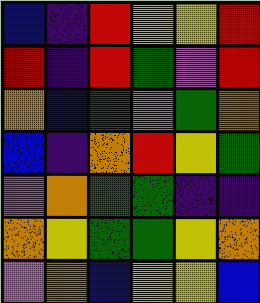[["blue", "indigo", "red", "yellow", "yellow", "red"], ["red", "indigo", "red", "green", "violet", "red"], ["orange", "blue", "green", "violet", "green", "orange"], ["blue", "indigo", "orange", "red", "yellow", "green"], ["violet", "orange", "green", "green", "indigo", "indigo"], ["orange", "yellow", "green", "green", "yellow", "orange"], ["violet", "orange", "blue", "yellow", "yellow", "blue"]]